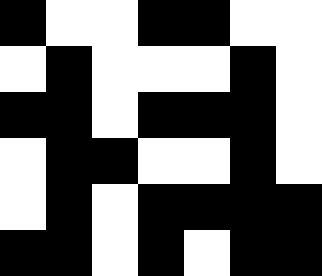[["black", "white", "white", "black", "black", "white", "white"], ["white", "black", "white", "white", "white", "black", "white"], ["black", "black", "white", "black", "black", "black", "white"], ["white", "black", "black", "white", "white", "black", "white"], ["white", "black", "white", "black", "black", "black", "black"], ["black", "black", "white", "black", "white", "black", "black"]]